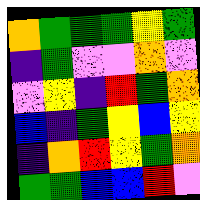[["orange", "green", "green", "green", "yellow", "green"], ["indigo", "green", "violet", "violet", "orange", "violet"], ["violet", "yellow", "indigo", "red", "green", "orange"], ["blue", "indigo", "green", "yellow", "blue", "yellow"], ["indigo", "orange", "red", "yellow", "green", "orange"], ["green", "green", "blue", "blue", "red", "violet"]]